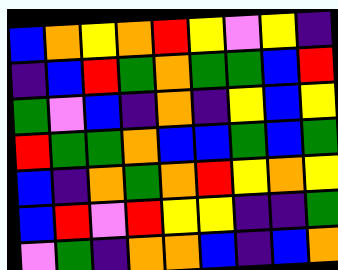[["blue", "orange", "yellow", "orange", "red", "yellow", "violet", "yellow", "indigo"], ["indigo", "blue", "red", "green", "orange", "green", "green", "blue", "red"], ["green", "violet", "blue", "indigo", "orange", "indigo", "yellow", "blue", "yellow"], ["red", "green", "green", "orange", "blue", "blue", "green", "blue", "green"], ["blue", "indigo", "orange", "green", "orange", "red", "yellow", "orange", "yellow"], ["blue", "red", "violet", "red", "yellow", "yellow", "indigo", "indigo", "green"], ["violet", "green", "indigo", "orange", "orange", "blue", "indigo", "blue", "orange"]]